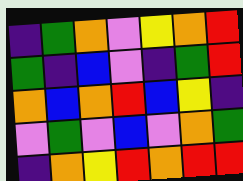[["indigo", "green", "orange", "violet", "yellow", "orange", "red"], ["green", "indigo", "blue", "violet", "indigo", "green", "red"], ["orange", "blue", "orange", "red", "blue", "yellow", "indigo"], ["violet", "green", "violet", "blue", "violet", "orange", "green"], ["indigo", "orange", "yellow", "red", "orange", "red", "red"]]